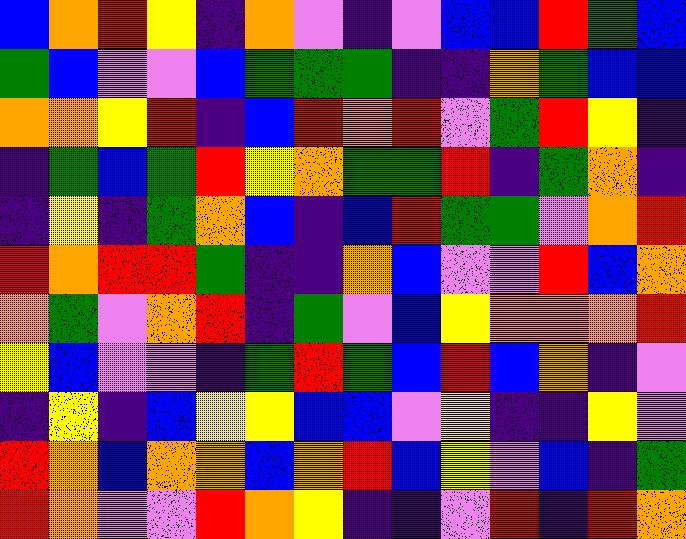[["blue", "orange", "red", "yellow", "indigo", "orange", "violet", "indigo", "violet", "blue", "blue", "red", "green", "blue"], ["green", "blue", "violet", "violet", "blue", "green", "green", "green", "indigo", "indigo", "orange", "green", "blue", "blue"], ["orange", "orange", "yellow", "red", "indigo", "blue", "red", "orange", "red", "violet", "green", "red", "yellow", "indigo"], ["indigo", "green", "blue", "green", "red", "yellow", "orange", "green", "green", "red", "indigo", "green", "orange", "indigo"], ["indigo", "yellow", "indigo", "green", "orange", "blue", "indigo", "blue", "red", "green", "green", "violet", "orange", "red"], ["red", "orange", "red", "red", "green", "indigo", "indigo", "orange", "blue", "violet", "violet", "red", "blue", "orange"], ["orange", "green", "violet", "orange", "red", "indigo", "green", "violet", "blue", "yellow", "orange", "orange", "orange", "red"], ["yellow", "blue", "violet", "violet", "indigo", "green", "red", "green", "blue", "red", "blue", "orange", "indigo", "violet"], ["indigo", "yellow", "indigo", "blue", "yellow", "yellow", "blue", "blue", "violet", "yellow", "indigo", "indigo", "yellow", "violet"], ["red", "orange", "blue", "orange", "orange", "blue", "orange", "red", "blue", "yellow", "violet", "blue", "indigo", "green"], ["red", "orange", "violet", "violet", "red", "orange", "yellow", "indigo", "indigo", "violet", "red", "indigo", "red", "orange"]]